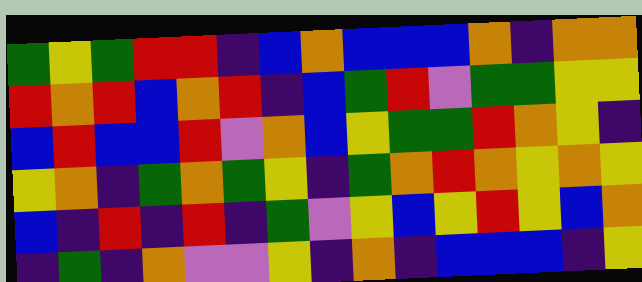[["green", "yellow", "green", "red", "red", "indigo", "blue", "orange", "blue", "blue", "blue", "orange", "indigo", "orange", "orange"], ["red", "orange", "red", "blue", "orange", "red", "indigo", "blue", "green", "red", "violet", "green", "green", "yellow", "yellow"], ["blue", "red", "blue", "blue", "red", "violet", "orange", "blue", "yellow", "green", "green", "red", "orange", "yellow", "indigo"], ["yellow", "orange", "indigo", "green", "orange", "green", "yellow", "indigo", "green", "orange", "red", "orange", "yellow", "orange", "yellow"], ["blue", "indigo", "red", "indigo", "red", "indigo", "green", "violet", "yellow", "blue", "yellow", "red", "yellow", "blue", "orange"], ["indigo", "green", "indigo", "orange", "violet", "violet", "yellow", "indigo", "orange", "indigo", "blue", "blue", "blue", "indigo", "yellow"]]